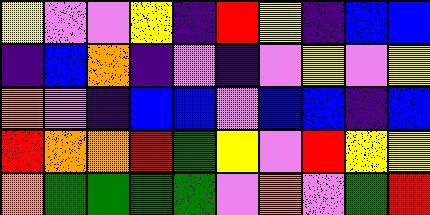[["yellow", "violet", "violet", "yellow", "indigo", "red", "yellow", "indigo", "blue", "blue"], ["indigo", "blue", "orange", "indigo", "violet", "indigo", "violet", "yellow", "violet", "yellow"], ["orange", "violet", "indigo", "blue", "blue", "violet", "blue", "blue", "indigo", "blue"], ["red", "orange", "orange", "red", "green", "yellow", "violet", "red", "yellow", "yellow"], ["orange", "green", "green", "green", "green", "violet", "orange", "violet", "green", "red"]]